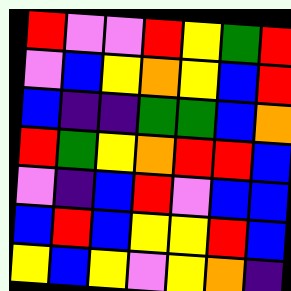[["red", "violet", "violet", "red", "yellow", "green", "red"], ["violet", "blue", "yellow", "orange", "yellow", "blue", "red"], ["blue", "indigo", "indigo", "green", "green", "blue", "orange"], ["red", "green", "yellow", "orange", "red", "red", "blue"], ["violet", "indigo", "blue", "red", "violet", "blue", "blue"], ["blue", "red", "blue", "yellow", "yellow", "red", "blue"], ["yellow", "blue", "yellow", "violet", "yellow", "orange", "indigo"]]